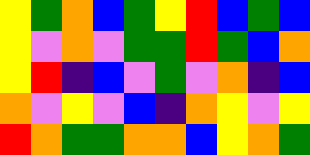[["yellow", "green", "orange", "blue", "green", "yellow", "red", "blue", "green", "blue"], ["yellow", "violet", "orange", "violet", "green", "green", "red", "green", "blue", "orange"], ["yellow", "red", "indigo", "blue", "violet", "green", "violet", "orange", "indigo", "blue"], ["orange", "violet", "yellow", "violet", "blue", "indigo", "orange", "yellow", "violet", "yellow"], ["red", "orange", "green", "green", "orange", "orange", "blue", "yellow", "orange", "green"]]